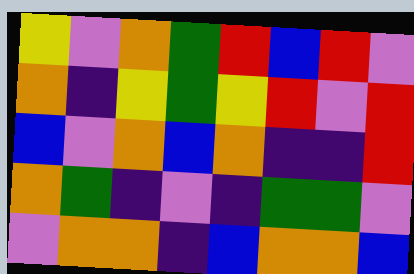[["yellow", "violet", "orange", "green", "red", "blue", "red", "violet"], ["orange", "indigo", "yellow", "green", "yellow", "red", "violet", "red"], ["blue", "violet", "orange", "blue", "orange", "indigo", "indigo", "red"], ["orange", "green", "indigo", "violet", "indigo", "green", "green", "violet"], ["violet", "orange", "orange", "indigo", "blue", "orange", "orange", "blue"]]